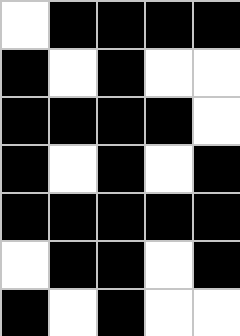[["white", "black", "black", "black", "black"], ["black", "white", "black", "white", "white"], ["black", "black", "black", "black", "white"], ["black", "white", "black", "white", "black"], ["black", "black", "black", "black", "black"], ["white", "black", "black", "white", "black"], ["black", "white", "black", "white", "white"]]